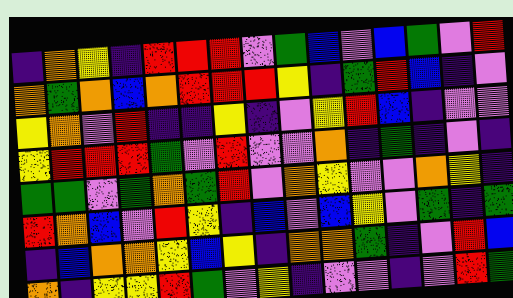[["indigo", "orange", "yellow", "indigo", "red", "red", "red", "violet", "green", "blue", "violet", "blue", "green", "violet", "red"], ["orange", "green", "orange", "blue", "orange", "red", "red", "red", "yellow", "indigo", "green", "red", "blue", "indigo", "violet"], ["yellow", "orange", "violet", "red", "indigo", "indigo", "yellow", "indigo", "violet", "yellow", "red", "blue", "indigo", "violet", "violet"], ["yellow", "red", "red", "red", "green", "violet", "red", "violet", "violet", "orange", "indigo", "green", "indigo", "violet", "indigo"], ["green", "green", "violet", "green", "orange", "green", "red", "violet", "orange", "yellow", "violet", "violet", "orange", "yellow", "indigo"], ["red", "orange", "blue", "violet", "red", "yellow", "indigo", "blue", "violet", "blue", "yellow", "violet", "green", "indigo", "green"], ["indigo", "blue", "orange", "orange", "yellow", "blue", "yellow", "indigo", "orange", "orange", "green", "indigo", "violet", "red", "blue"], ["orange", "indigo", "yellow", "yellow", "red", "green", "violet", "yellow", "indigo", "violet", "violet", "indigo", "violet", "red", "green"]]